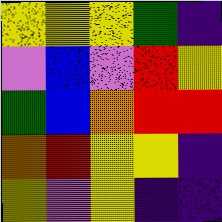[["yellow", "yellow", "yellow", "green", "indigo"], ["violet", "blue", "violet", "red", "yellow"], ["green", "blue", "orange", "red", "red"], ["orange", "red", "yellow", "yellow", "indigo"], ["yellow", "violet", "yellow", "indigo", "indigo"]]